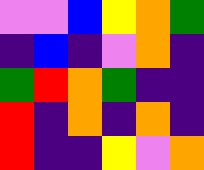[["violet", "violet", "blue", "yellow", "orange", "green"], ["indigo", "blue", "indigo", "violet", "orange", "indigo"], ["green", "red", "orange", "green", "indigo", "indigo"], ["red", "indigo", "orange", "indigo", "orange", "indigo"], ["red", "indigo", "indigo", "yellow", "violet", "orange"]]